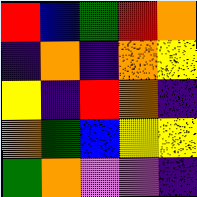[["red", "blue", "green", "red", "orange"], ["indigo", "orange", "indigo", "orange", "yellow"], ["yellow", "indigo", "red", "orange", "indigo"], ["orange", "green", "blue", "yellow", "yellow"], ["green", "orange", "violet", "violet", "indigo"]]